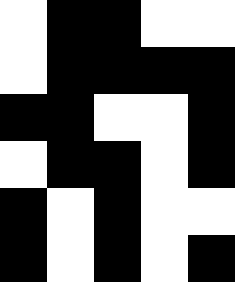[["white", "black", "black", "white", "white"], ["white", "black", "black", "black", "black"], ["black", "black", "white", "white", "black"], ["white", "black", "black", "white", "black"], ["black", "white", "black", "white", "white"], ["black", "white", "black", "white", "black"]]